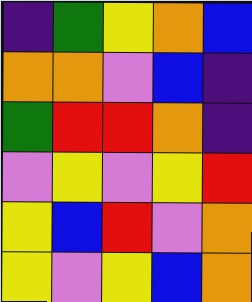[["indigo", "green", "yellow", "orange", "blue"], ["orange", "orange", "violet", "blue", "indigo"], ["green", "red", "red", "orange", "indigo"], ["violet", "yellow", "violet", "yellow", "red"], ["yellow", "blue", "red", "violet", "orange"], ["yellow", "violet", "yellow", "blue", "orange"]]